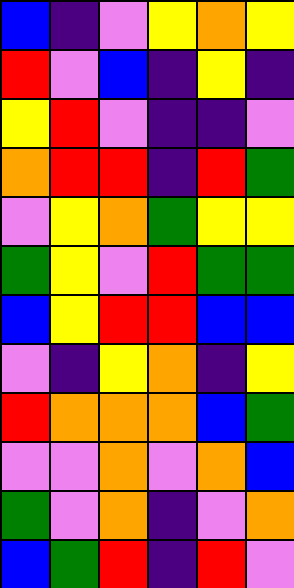[["blue", "indigo", "violet", "yellow", "orange", "yellow"], ["red", "violet", "blue", "indigo", "yellow", "indigo"], ["yellow", "red", "violet", "indigo", "indigo", "violet"], ["orange", "red", "red", "indigo", "red", "green"], ["violet", "yellow", "orange", "green", "yellow", "yellow"], ["green", "yellow", "violet", "red", "green", "green"], ["blue", "yellow", "red", "red", "blue", "blue"], ["violet", "indigo", "yellow", "orange", "indigo", "yellow"], ["red", "orange", "orange", "orange", "blue", "green"], ["violet", "violet", "orange", "violet", "orange", "blue"], ["green", "violet", "orange", "indigo", "violet", "orange"], ["blue", "green", "red", "indigo", "red", "violet"]]